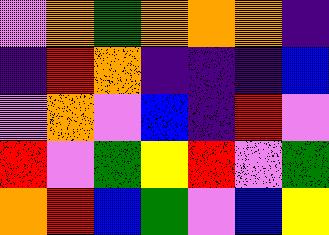[["violet", "orange", "green", "orange", "orange", "orange", "indigo"], ["indigo", "red", "orange", "indigo", "indigo", "indigo", "blue"], ["violet", "orange", "violet", "blue", "indigo", "red", "violet"], ["red", "violet", "green", "yellow", "red", "violet", "green"], ["orange", "red", "blue", "green", "violet", "blue", "yellow"]]